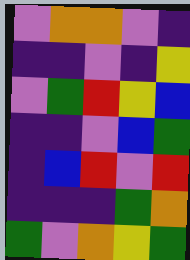[["violet", "orange", "orange", "violet", "indigo"], ["indigo", "indigo", "violet", "indigo", "yellow"], ["violet", "green", "red", "yellow", "blue"], ["indigo", "indigo", "violet", "blue", "green"], ["indigo", "blue", "red", "violet", "red"], ["indigo", "indigo", "indigo", "green", "orange"], ["green", "violet", "orange", "yellow", "green"]]